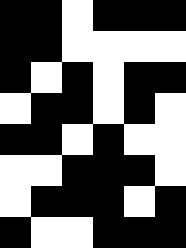[["black", "black", "white", "black", "black", "black"], ["black", "black", "white", "white", "white", "white"], ["black", "white", "black", "white", "black", "black"], ["white", "black", "black", "white", "black", "white"], ["black", "black", "white", "black", "white", "white"], ["white", "white", "black", "black", "black", "white"], ["white", "black", "black", "black", "white", "black"], ["black", "white", "white", "black", "black", "black"]]